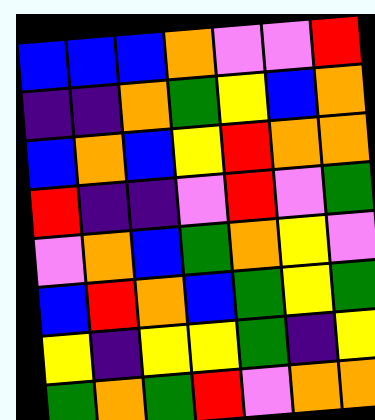[["blue", "blue", "blue", "orange", "violet", "violet", "red"], ["indigo", "indigo", "orange", "green", "yellow", "blue", "orange"], ["blue", "orange", "blue", "yellow", "red", "orange", "orange"], ["red", "indigo", "indigo", "violet", "red", "violet", "green"], ["violet", "orange", "blue", "green", "orange", "yellow", "violet"], ["blue", "red", "orange", "blue", "green", "yellow", "green"], ["yellow", "indigo", "yellow", "yellow", "green", "indigo", "yellow"], ["green", "orange", "green", "red", "violet", "orange", "orange"]]